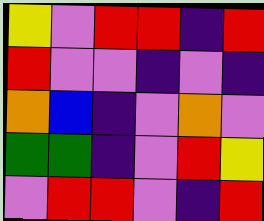[["yellow", "violet", "red", "red", "indigo", "red"], ["red", "violet", "violet", "indigo", "violet", "indigo"], ["orange", "blue", "indigo", "violet", "orange", "violet"], ["green", "green", "indigo", "violet", "red", "yellow"], ["violet", "red", "red", "violet", "indigo", "red"]]